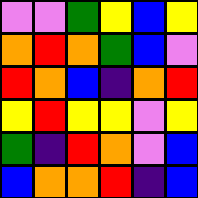[["violet", "violet", "green", "yellow", "blue", "yellow"], ["orange", "red", "orange", "green", "blue", "violet"], ["red", "orange", "blue", "indigo", "orange", "red"], ["yellow", "red", "yellow", "yellow", "violet", "yellow"], ["green", "indigo", "red", "orange", "violet", "blue"], ["blue", "orange", "orange", "red", "indigo", "blue"]]